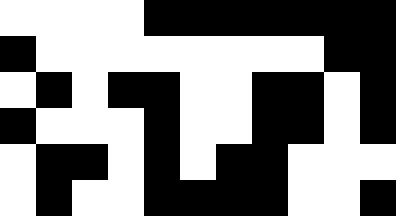[["white", "white", "white", "white", "black", "black", "black", "black", "black", "black", "black"], ["black", "white", "white", "white", "white", "white", "white", "white", "white", "black", "black"], ["white", "black", "white", "black", "black", "white", "white", "black", "black", "white", "black"], ["black", "white", "white", "white", "black", "white", "white", "black", "black", "white", "black"], ["white", "black", "black", "white", "black", "white", "black", "black", "white", "white", "white"], ["white", "black", "white", "white", "black", "black", "black", "black", "white", "white", "black"]]